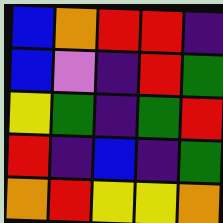[["blue", "orange", "red", "red", "indigo"], ["blue", "violet", "indigo", "red", "green"], ["yellow", "green", "indigo", "green", "red"], ["red", "indigo", "blue", "indigo", "green"], ["orange", "red", "yellow", "yellow", "orange"]]